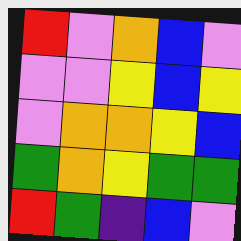[["red", "violet", "orange", "blue", "violet"], ["violet", "violet", "yellow", "blue", "yellow"], ["violet", "orange", "orange", "yellow", "blue"], ["green", "orange", "yellow", "green", "green"], ["red", "green", "indigo", "blue", "violet"]]